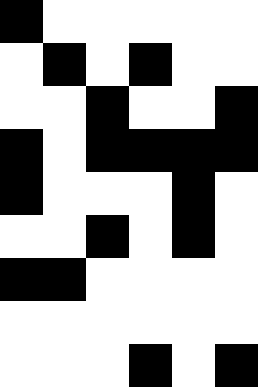[["black", "white", "white", "white", "white", "white"], ["white", "black", "white", "black", "white", "white"], ["white", "white", "black", "white", "white", "black"], ["black", "white", "black", "black", "black", "black"], ["black", "white", "white", "white", "black", "white"], ["white", "white", "black", "white", "black", "white"], ["black", "black", "white", "white", "white", "white"], ["white", "white", "white", "white", "white", "white"], ["white", "white", "white", "black", "white", "black"]]